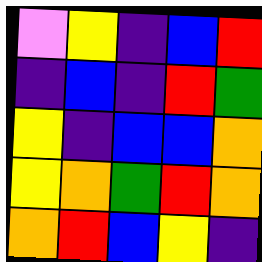[["violet", "yellow", "indigo", "blue", "red"], ["indigo", "blue", "indigo", "red", "green"], ["yellow", "indigo", "blue", "blue", "orange"], ["yellow", "orange", "green", "red", "orange"], ["orange", "red", "blue", "yellow", "indigo"]]